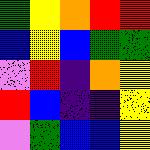[["green", "yellow", "orange", "red", "red"], ["blue", "yellow", "blue", "green", "green"], ["violet", "red", "indigo", "orange", "yellow"], ["red", "blue", "indigo", "indigo", "yellow"], ["violet", "green", "blue", "blue", "yellow"]]